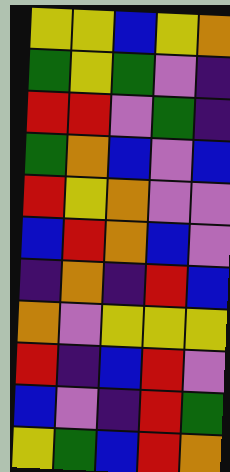[["yellow", "yellow", "blue", "yellow", "orange"], ["green", "yellow", "green", "violet", "indigo"], ["red", "red", "violet", "green", "indigo"], ["green", "orange", "blue", "violet", "blue"], ["red", "yellow", "orange", "violet", "violet"], ["blue", "red", "orange", "blue", "violet"], ["indigo", "orange", "indigo", "red", "blue"], ["orange", "violet", "yellow", "yellow", "yellow"], ["red", "indigo", "blue", "red", "violet"], ["blue", "violet", "indigo", "red", "green"], ["yellow", "green", "blue", "red", "orange"]]